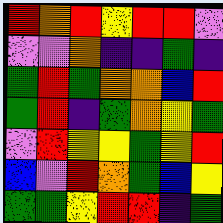[["red", "orange", "red", "yellow", "red", "red", "violet"], ["violet", "violet", "orange", "indigo", "indigo", "green", "indigo"], ["green", "red", "green", "orange", "orange", "blue", "red"], ["green", "red", "indigo", "green", "orange", "yellow", "green"], ["violet", "red", "yellow", "yellow", "green", "yellow", "red"], ["blue", "violet", "red", "orange", "green", "blue", "yellow"], ["green", "green", "yellow", "red", "red", "indigo", "green"]]